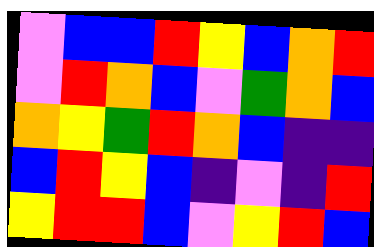[["violet", "blue", "blue", "red", "yellow", "blue", "orange", "red"], ["violet", "red", "orange", "blue", "violet", "green", "orange", "blue"], ["orange", "yellow", "green", "red", "orange", "blue", "indigo", "indigo"], ["blue", "red", "yellow", "blue", "indigo", "violet", "indigo", "red"], ["yellow", "red", "red", "blue", "violet", "yellow", "red", "blue"]]